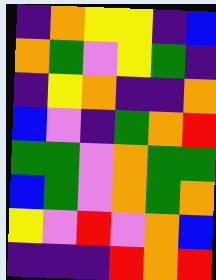[["indigo", "orange", "yellow", "yellow", "indigo", "blue"], ["orange", "green", "violet", "yellow", "green", "indigo"], ["indigo", "yellow", "orange", "indigo", "indigo", "orange"], ["blue", "violet", "indigo", "green", "orange", "red"], ["green", "green", "violet", "orange", "green", "green"], ["blue", "green", "violet", "orange", "green", "orange"], ["yellow", "violet", "red", "violet", "orange", "blue"], ["indigo", "indigo", "indigo", "red", "orange", "red"]]